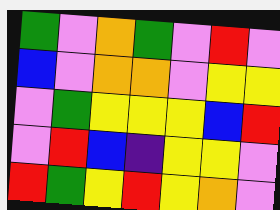[["green", "violet", "orange", "green", "violet", "red", "violet"], ["blue", "violet", "orange", "orange", "violet", "yellow", "yellow"], ["violet", "green", "yellow", "yellow", "yellow", "blue", "red"], ["violet", "red", "blue", "indigo", "yellow", "yellow", "violet"], ["red", "green", "yellow", "red", "yellow", "orange", "violet"]]